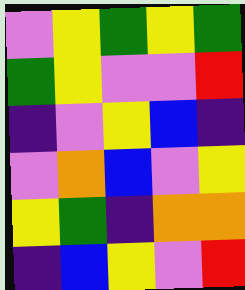[["violet", "yellow", "green", "yellow", "green"], ["green", "yellow", "violet", "violet", "red"], ["indigo", "violet", "yellow", "blue", "indigo"], ["violet", "orange", "blue", "violet", "yellow"], ["yellow", "green", "indigo", "orange", "orange"], ["indigo", "blue", "yellow", "violet", "red"]]